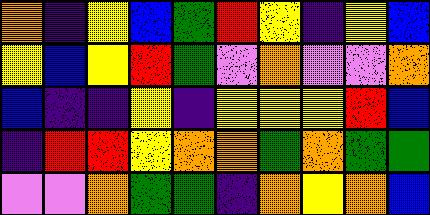[["orange", "indigo", "yellow", "blue", "green", "red", "yellow", "indigo", "yellow", "blue"], ["yellow", "blue", "yellow", "red", "green", "violet", "orange", "violet", "violet", "orange"], ["blue", "indigo", "indigo", "yellow", "indigo", "yellow", "yellow", "yellow", "red", "blue"], ["indigo", "red", "red", "yellow", "orange", "orange", "green", "orange", "green", "green"], ["violet", "violet", "orange", "green", "green", "indigo", "orange", "yellow", "orange", "blue"]]